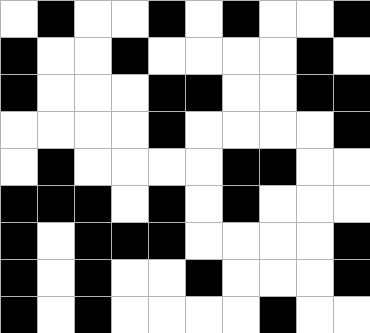[["white", "black", "white", "white", "black", "white", "black", "white", "white", "black"], ["black", "white", "white", "black", "white", "white", "white", "white", "black", "white"], ["black", "white", "white", "white", "black", "black", "white", "white", "black", "black"], ["white", "white", "white", "white", "black", "white", "white", "white", "white", "black"], ["white", "black", "white", "white", "white", "white", "black", "black", "white", "white"], ["black", "black", "black", "white", "black", "white", "black", "white", "white", "white"], ["black", "white", "black", "black", "black", "white", "white", "white", "white", "black"], ["black", "white", "black", "white", "white", "black", "white", "white", "white", "black"], ["black", "white", "black", "white", "white", "white", "white", "black", "white", "white"]]